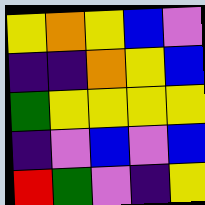[["yellow", "orange", "yellow", "blue", "violet"], ["indigo", "indigo", "orange", "yellow", "blue"], ["green", "yellow", "yellow", "yellow", "yellow"], ["indigo", "violet", "blue", "violet", "blue"], ["red", "green", "violet", "indigo", "yellow"]]